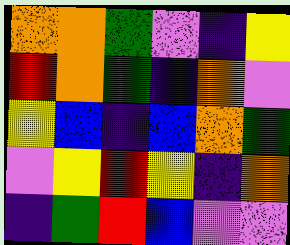[["orange", "orange", "green", "violet", "indigo", "yellow"], ["red", "orange", "green", "indigo", "orange", "violet"], ["yellow", "blue", "indigo", "blue", "orange", "green"], ["violet", "yellow", "red", "yellow", "indigo", "orange"], ["indigo", "green", "red", "blue", "violet", "violet"]]